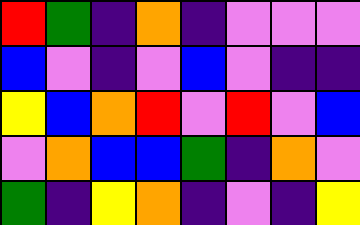[["red", "green", "indigo", "orange", "indigo", "violet", "violet", "violet"], ["blue", "violet", "indigo", "violet", "blue", "violet", "indigo", "indigo"], ["yellow", "blue", "orange", "red", "violet", "red", "violet", "blue"], ["violet", "orange", "blue", "blue", "green", "indigo", "orange", "violet"], ["green", "indigo", "yellow", "orange", "indigo", "violet", "indigo", "yellow"]]